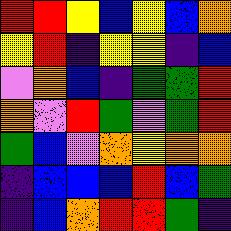[["red", "red", "yellow", "blue", "yellow", "blue", "orange"], ["yellow", "red", "indigo", "yellow", "yellow", "indigo", "blue"], ["violet", "orange", "blue", "indigo", "green", "green", "red"], ["orange", "violet", "red", "green", "violet", "green", "red"], ["green", "blue", "violet", "orange", "yellow", "orange", "orange"], ["indigo", "blue", "blue", "blue", "red", "blue", "green"], ["indigo", "blue", "orange", "red", "red", "green", "indigo"]]